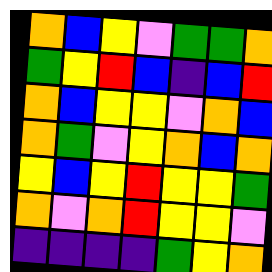[["orange", "blue", "yellow", "violet", "green", "green", "orange"], ["green", "yellow", "red", "blue", "indigo", "blue", "red"], ["orange", "blue", "yellow", "yellow", "violet", "orange", "blue"], ["orange", "green", "violet", "yellow", "orange", "blue", "orange"], ["yellow", "blue", "yellow", "red", "yellow", "yellow", "green"], ["orange", "violet", "orange", "red", "yellow", "yellow", "violet"], ["indigo", "indigo", "indigo", "indigo", "green", "yellow", "orange"]]